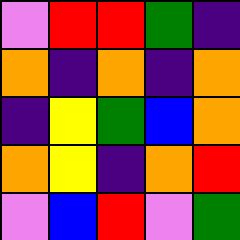[["violet", "red", "red", "green", "indigo"], ["orange", "indigo", "orange", "indigo", "orange"], ["indigo", "yellow", "green", "blue", "orange"], ["orange", "yellow", "indigo", "orange", "red"], ["violet", "blue", "red", "violet", "green"]]